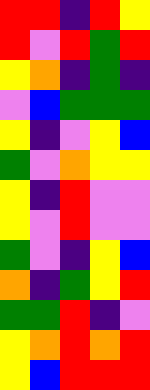[["red", "red", "indigo", "red", "yellow"], ["red", "violet", "red", "green", "red"], ["yellow", "orange", "indigo", "green", "indigo"], ["violet", "blue", "green", "green", "green"], ["yellow", "indigo", "violet", "yellow", "blue"], ["green", "violet", "orange", "yellow", "yellow"], ["yellow", "indigo", "red", "violet", "violet"], ["yellow", "violet", "red", "violet", "violet"], ["green", "violet", "indigo", "yellow", "blue"], ["orange", "indigo", "green", "yellow", "red"], ["green", "green", "red", "indigo", "violet"], ["yellow", "orange", "red", "orange", "red"], ["yellow", "blue", "red", "red", "red"]]